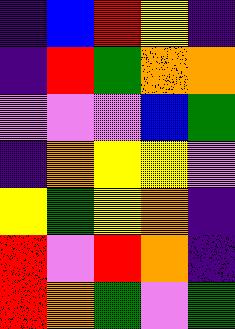[["indigo", "blue", "red", "yellow", "indigo"], ["indigo", "red", "green", "orange", "orange"], ["violet", "violet", "violet", "blue", "green"], ["indigo", "orange", "yellow", "yellow", "violet"], ["yellow", "green", "yellow", "orange", "indigo"], ["red", "violet", "red", "orange", "indigo"], ["red", "orange", "green", "violet", "green"]]